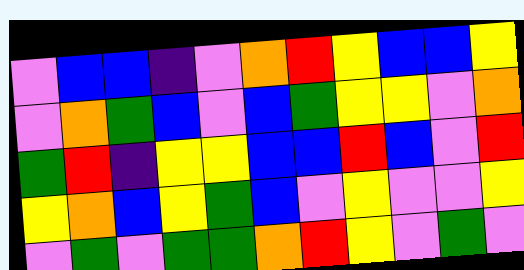[["violet", "blue", "blue", "indigo", "violet", "orange", "red", "yellow", "blue", "blue", "yellow"], ["violet", "orange", "green", "blue", "violet", "blue", "green", "yellow", "yellow", "violet", "orange"], ["green", "red", "indigo", "yellow", "yellow", "blue", "blue", "red", "blue", "violet", "red"], ["yellow", "orange", "blue", "yellow", "green", "blue", "violet", "yellow", "violet", "violet", "yellow"], ["violet", "green", "violet", "green", "green", "orange", "red", "yellow", "violet", "green", "violet"]]